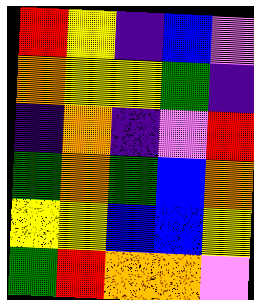[["red", "yellow", "indigo", "blue", "violet"], ["orange", "yellow", "yellow", "green", "indigo"], ["indigo", "orange", "indigo", "violet", "red"], ["green", "orange", "green", "blue", "orange"], ["yellow", "yellow", "blue", "blue", "yellow"], ["green", "red", "orange", "orange", "violet"]]